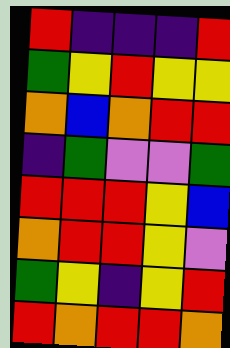[["red", "indigo", "indigo", "indigo", "red"], ["green", "yellow", "red", "yellow", "yellow"], ["orange", "blue", "orange", "red", "red"], ["indigo", "green", "violet", "violet", "green"], ["red", "red", "red", "yellow", "blue"], ["orange", "red", "red", "yellow", "violet"], ["green", "yellow", "indigo", "yellow", "red"], ["red", "orange", "red", "red", "orange"]]